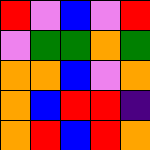[["red", "violet", "blue", "violet", "red"], ["violet", "green", "green", "orange", "green"], ["orange", "orange", "blue", "violet", "orange"], ["orange", "blue", "red", "red", "indigo"], ["orange", "red", "blue", "red", "orange"]]